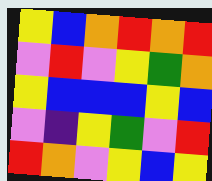[["yellow", "blue", "orange", "red", "orange", "red"], ["violet", "red", "violet", "yellow", "green", "orange"], ["yellow", "blue", "blue", "blue", "yellow", "blue"], ["violet", "indigo", "yellow", "green", "violet", "red"], ["red", "orange", "violet", "yellow", "blue", "yellow"]]